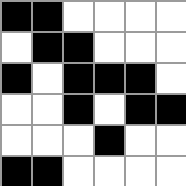[["black", "black", "white", "white", "white", "white"], ["white", "black", "black", "white", "white", "white"], ["black", "white", "black", "black", "black", "white"], ["white", "white", "black", "white", "black", "black"], ["white", "white", "white", "black", "white", "white"], ["black", "black", "white", "white", "white", "white"]]